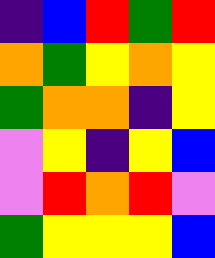[["indigo", "blue", "red", "green", "red"], ["orange", "green", "yellow", "orange", "yellow"], ["green", "orange", "orange", "indigo", "yellow"], ["violet", "yellow", "indigo", "yellow", "blue"], ["violet", "red", "orange", "red", "violet"], ["green", "yellow", "yellow", "yellow", "blue"]]